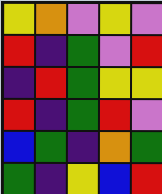[["yellow", "orange", "violet", "yellow", "violet"], ["red", "indigo", "green", "violet", "red"], ["indigo", "red", "green", "yellow", "yellow"], ["red", "indigo", "green", "red", "violet"], ["blue", "green", "indigo", "orange", "green"], ["green", "indigo", "yellow", "blue", "red"]]